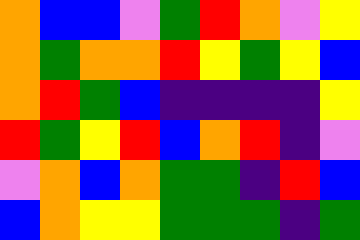[["orange", "blue", "blue", "violet", "green", "red", "orange", "violet", "yellow"], ["orange", "green", "orange", "orange", "red", "yellow", "green", "yellow", "blue"], ["orange", "red", "green", "blue", "indigo", "indigo", "indigo", "indigo", "yellow"], ["red", "green", "yellow", "red", "blue", "orange", "red", "indigo", "violet"], ["violet", "orange", "blue", "orange", "green", "green", "indigo", "red", "blue"], ["blue", "orange", "yellow", "yellow", "green", "green", "green", "indigo", "green"]]